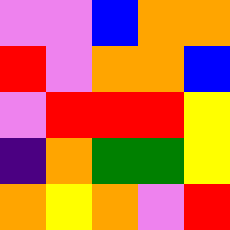[["violet", "violet", "blue", "orange", "orange"], ["red", "violet", "orange", "orange", "blue"], ["violet", "red", "red", "red", "yellow"], ["indigo", "orange", "green", "green", "yellow"], ["orange", "yellow", "orange", "violet", "red"]]